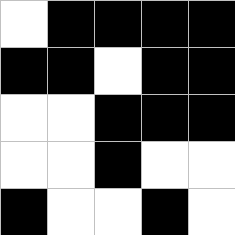[["white", "black", "black", "black", "black"], ["black", "black", "white", "black", "black"], ["white", "white", "black", "black", "black"], ["white", "white", "black", "white", "white"], ["black", "white", "white", "black", "white"]]